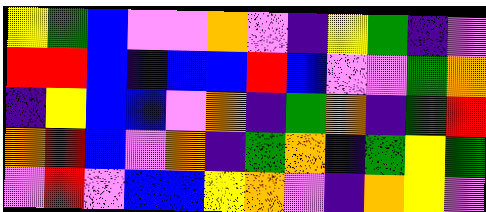[["yellow", "green", "blue", "violet", "violet", "orange", "violet", "indigo", "yellow", "green", "indigo", "violet"], ["red", "red", "blue", "indigo", "blue", "blue", "red", "blue", "violet", "violet", "green", "orange"], ["indigo", "yellow", "blue", "blue", "violet", "orange", "indigo", "green", "orange", "indigo", "green", "red"], ["orange", "red", "blue", "violet", "orange", "indigo", "green", "orange", "indigo", "green", "yellow", "green"], ["violet", "red", "violet", "blue", "blue", "yellow", "orange", "violet", "indigo", "orange", "yellow", "violet"]]